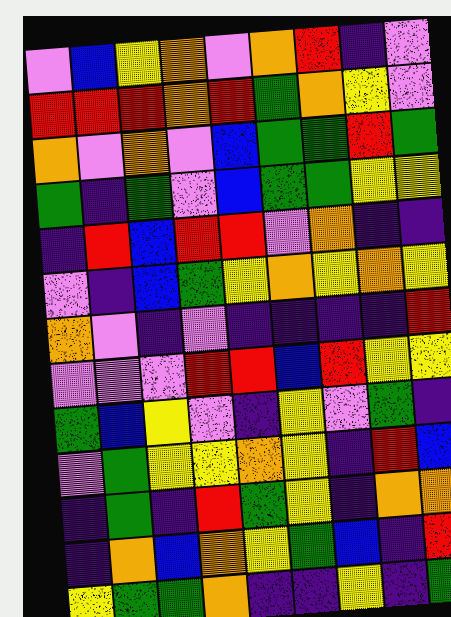[["violet", "blue", "yellow", "orange", "violet", "orange", "red", "indigo", "violet"], ["red", "red", "red", "orange", "red", "green", "orange", "yellow", "violet"], ["orange", "violet", "orange", "violet", "blue", "green", "green", "red", "green"], ["green", "indigo", "green", "violet", "blue", "green", "green", "yellow", "yellow"], ["indigo", "red", "blue", "red", "red", "violet", "orange", "indigo", "indigo"], ["violet", "indigo", "blue", "green", "yellow", "orange", "yellow", "orange", "yellow"], ["orange", "violet", "indigo", "violet", "indigo", "indigo", "indigo", "indigo", "red"], ["violet", "violet", "violet", "red", "red", "blue", "red", "yellow", "yellow"], ["green", "blue", "yellow", "violet", "indigo", "yellow", "violet", "green", "indigo"], ["violet", "green", "yellow", "yellow", "orange", "yellow", "indigo", "red", "blue"], ["indigo", "green", "indigo", "red", "green", "yellow", "indigo", "orange", "orange"], ["indigo", "orange", "blue", "orange", "yellow", "green", "blue", "indigo", "red"], ["yellow", "green", "green", "orange", "indigo", "indigo", "yellow", "indigo", "green"]]